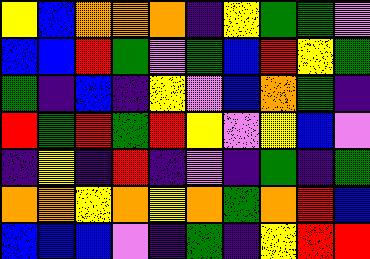[["yellow", "blue", "orange", "orange", "orange", "indigo", "yellow", "green", "green", "violet"], ["blue", "blue", "red", "green", "violet", "green", "blue", "red", "yellow", "green"], ["green", "indigo", "blue", "indigo", "yellow", "violet", "blue", "orange", "green", "indigo"], ["red", "green", "red", "green", "red", "yellow", "violet", "yellow", "blue", "violet"], ["indigo", "yellow", "indigo", "red", "indigo", "violet", "indigo", "green", "indigo", "green"], ["orange", "orange", "yellow", "orange", "yellow", "orange", "green", "orange", "red", "blue"], ["blue", "blue", "blue", "violet", "indigo", "green", "indigo", "yellow", "red", "red"]]